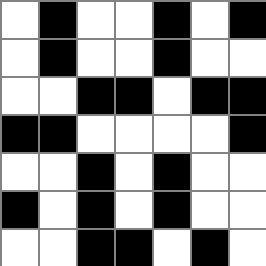[["white", "black", "white", "white", "black", "white", "black"], ["white", "black", "white", "white", "black", "white", "white"], ["white", "white", "black", "black", "white", "black", "black"], ["black", "black", "white", "white", "white", "white", "black"], ["white", "white", "black", "white", "black", "white", "white"], ["black", "white", "black", "white", "black", "white", "white"], ["white", "white", "black", "black", "white", "black", "white"]]